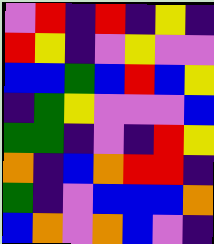[["violet", "red", "indigo", "red", "indigo", "yellow", "indigo"], ["red", "yellow", "indigo", "violet", "yellow", "violet", "violet"], ["blue", "blue", "green", "blue", "red", "blue", "yellow"], ["indigo", "green", "yellow", "violet", "violet", "violet", "blue"], ["green", "green", "indigo", "violet", "indigo", "red", "yellow"], ["orange", "indigo", "blue", "orange", "red", "red", "indigo"], ["green", "indigo", "violet", "blue", "blue", "blue", "orange"], ["blue", "orange", "violet", "orange", "blue", "violet", "indigo"]]